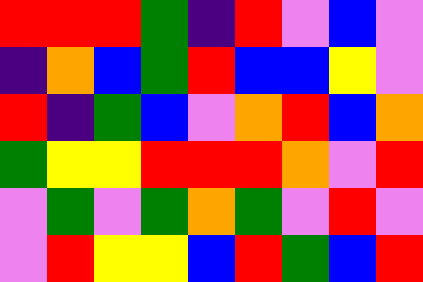[["red", "red", "red", "green", "indigo", "red", "violet", "blue", "violet"], ["indigo", "orange", "blue", "green", "red", "blue", "blue", "yellow", "violet"], ["red", "indigo", "green", "blue", "violet", "orange", "red", "blue", "orange"], ["green", "yellow", "yellow", "red", "red", "red", "orange", "violet", "red"], ["violet", "green", "violet", "green", "orange", "green", "violet", "red", "violet"], ["violet", "red", "yellow", "yellow", "blue", "red", "green", "blue", "red"]]